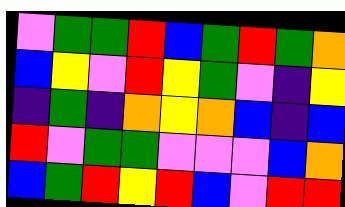[["violet", "green", "green", "red", "blue", "green", "red", "green", "orange"], ["blue", "yellow", "violet", "red", "yellow", "green", "violet", "indigo", "yellow"], ["indigo", "green", "indigo", "orange", "yellow", "orange", "blue", "indigo", "blue"], ["red", "violet", "green", "green", "violet", "violet", "violet", "blue", "orange"], ["blue", "green", "red", "yellow", "red", "blue", "violet", "red", "red"]]